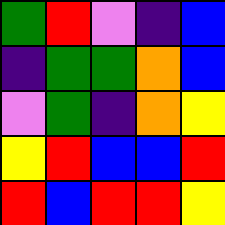[["green", "red", "violet", "indigo", "blue"], ["indigo", "green", "green", "orange", "blue"], ["violet", "green", "indigo", "orange", "yellow"], ["yellow", "red", "blue", "blue", "red"], ["red", "blue", "red", "red", "yellow"]]